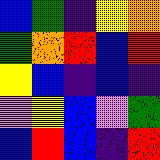[["blue", "green", "indigo", "yellow", "orange"], ["green", "orange", "red", "blue", "red"], ["yellow", "blue", "indigo", "blue", "indigo"], ["violet", "yellow", "blue", "violet", "green"], ["blue", "red", "blue", "indigo", "red"]]